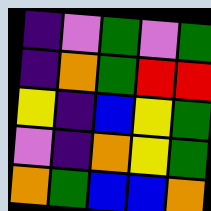[["indigo", "violet", "green", "violet", "green"], ["indigo", "orange", "green", "red", "red"], ["yellow", "indigo", "blue", "yellow", "green"], ["violet", "indigo", "orange", "yellow", "green"], ["orange", "green", "blue", "blue", "orange"]]